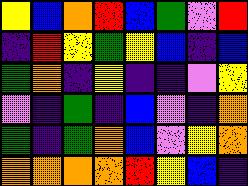[["yellow", "blue", "orange", "red", "blue", "green", "violet", "red"], ["indigo", "red", "yellow", "green", "yellow", "blue", "indigo", "blue"], ["green", "orange", "indigo", "yellow", "indigo", "indigo", "violet", "yellow"], ["violet", "indigo", "green", "indigo", "blue", "violet", "indigo", "orange"], ["green", "indigo", "green", "orange", "blue", "violet", "yellow", "orange"], ["orange", "orange", "orange", "orange", "red", "yellow", "blue", "indigo"]]